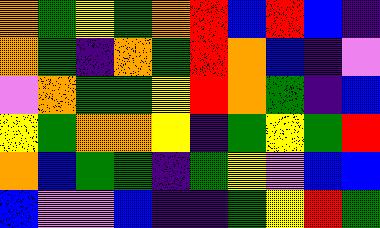[["orange", "green", "yellow", "green", "orange", "red", "blue", "red", "blue", "indigo"], ["orange", "green", "indigo", "orange", "green", "red", "orange", "blue", "indigo", "violet"], ["violet", "orange", "green", "green", "yellow", "red", "orange", "green", "indigo", "blue"], ["yellow", "green", "orange", "orange", "yellow", "indigo", "green", "yellow", "green", "red"], ["orange", "blue", "green", "green", "indigo", "green", "yellow", "violet", "blue", "blue"], ["blue", "violet", "violet", "blue", "indigo", "indigo", "green", "yellow", "red", "green"]]